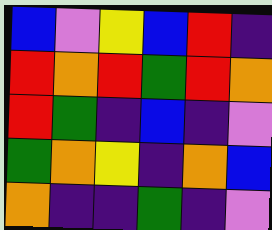[["blue", "violet", "yellow", "blue", "red", "indigo"], ["red", "orange", "red", "green", "red", "orange"], ["red", "green", "indigo", "blue", "indigo", "violet"], ["green", "orange", "yellow", "indigo", "orange", "blue"], ["orange", "indigo", "indigo", "green", "indigo", "violet"]]